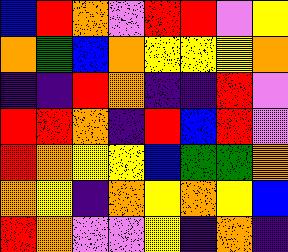[["blue", "red", "orange", "violet", "red", "red", "violet", "yellow"], ["orange", "green", "blue", "orange", "yellow", "yellow", "yellow", "orange"], ["indigo", "indigo", "red", "orange", "indigo", "indigo", "red", "violet"], ["red", "red", "orange", "indigo", "red", "blue", "red", "violet"], ["red", "orange", "yellow", "yellow", "blue", "green", "green", "orange"], ["orange", "yellow", "indigo", "orange", "yellow", "orange", "yellow", "blue"], ["red", "orange", "violet", "violet", "yellow", "indigo", "orange", "indigo"]]